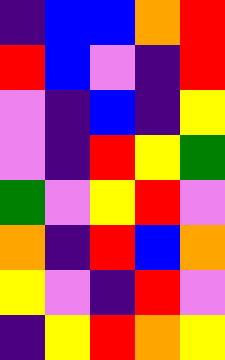[["indigo", "blue", "blue", "orange", "red"], ["red", "blue", "violet", "indigo", "red"], ["violet", "indigo", "blue", "indigo", "yellow"], ["violet", "indigo", "red", "yellow", "green"], ["green", "violet", "yellow", "red", "violet"], ["orange", "indigo", "red", "blue", "orange"], ["yellow", "violet", "indigo", "red", "violet"], ["indigo", "yellow", "red", "orange", "yellow"]]